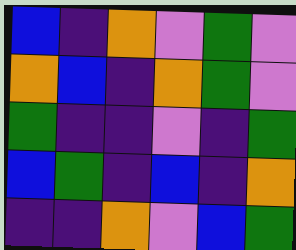[["blue", "indigo", "orange", "violet", "green", "violet"], ["orange", "blue", "indigo", "orange", "green", "violet"], ["green", "indigo", "indigo", "violet", "indigo", "green"], ["blue", "green", "indigo", "blue", "indigo", "orange"], ["indigo", "indigo", "orange", "violet", "blue", "green"]]